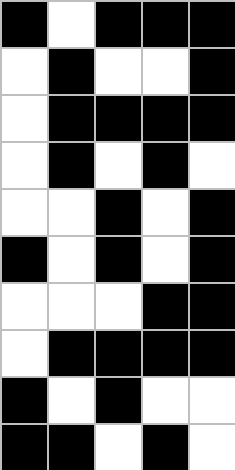[["black", "white", "black", "black", "black"], ["white", "black", "white", "white", "black"], ["white", "black", "black", "black", "black"], ["white", "black", "white", "black", "white"], ["white", "white", "black", "white", "black"], ["black", "white", "black", "white", "black"], ["white", "white", "white", "black", "black"], ["white", "black", "black", "black", "black"], ["black", "white", "black", "white", "white"], ["black", "black", "white", "black", "white"]]